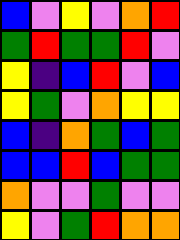[["blue", "violet", "yellow", "violet", "orange", "red"], ["green", "red", "green", "green", "red", "violet"], ["yellow", "indigo", "blue", "red", "violet", "blue"], ["yellow", "green", "violet", "orange", "yellow", "yellow"], ["blue", "indigo", "orange", "green", "blue", "green"], ["blue", "blue", "red", "blue", "green", "green"], ["orange", "violet", "violet", "green", "violet", "violet"], ["yellow", "violet", "green", "red", "orange", "orange"]]